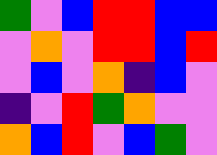[["green", "violet", "blue", "red", "red", "blue", "blue"], ["violet", "orange", "violet", "red", "red", "blue", "red"], ["violet", "blue", "violet", "orange", "indigo", "blue", "violet"], ["indigo", "violet", "red", "green", "orange", "violet", "violet"], ["orange", "blue", "red", "violet", "blue", "green", "violet"]]